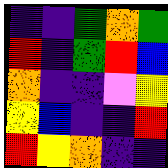[["indigo", "indigo", "green", "orange", "green"], ["red", "indigo", "green", "red", "blue"], ["orange", "indigo", "indigo", "violet", "yellow"], ["yellow", "blue", "indigo", "indigo", "red"], ["red", "yellow", "orange", "indigo", "indigo"]]